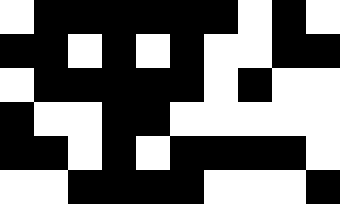[["white", "black", "black", "black", "black", "black", "black", "white", "black", "white"], ["black", "black", "white", "black", "white", "black", "white", "white", "black", "black"], ["white", "black", "black", "black", "black", "black", "white", "black", "white", "white"], ["black", "white", "white", "black", "black", "white", "white", "white", "white", "white"], ["black", "black", "white", "black", "white", "black", "black", "black", "black", "white"], ["white", "white", "black", "black", "black", "black", "white", "white", "white", "black"]]